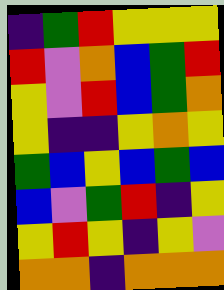[["indigo", "green", "red", "yellow", "yellow", "yellow"], ["red", "violet", "orange", "blue", "green", "red"], ["yellow", "violet", "red", "blue", "green", "orange"], ["yellow", "indigo", "indigo", "yellow", "orange", "yellow"], ["green", "blue", "yellow", "blue", "green", "blue"], ["blue", "violet", "green", "red", "indigo", "yellow"], ["yellow", "red", "yellow", "indigo", "yellow", "violet"], ["orange", "orange", "indigo", "orange", "orange", "orange"]]